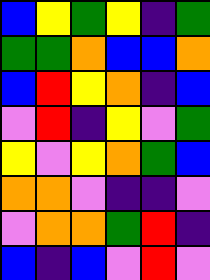[["blue", "yellow", "green", "yellow", "indigo", "green"], ["green", "green", "orange", "blue", "blue", "orange"], ["blue", "red", "yellow", "orange", "indigo", "blue"], ["violet", "red", "indigo", "yellow", "violet", "green"], ["yellow", "violet", "yellow", "orange", "green", "blue"], ["orange", "orange", "violet", "indigo", "indigo", "violet"], ["violet", "orange", "orange", "green", "red", "indigo"], ["blue", "indigo", "blue", "violet", "red", "violet"]]